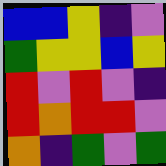[["blue", "blue", "yellow", "indigo", "violet"], ["green", "yellow", "yellow", "blue", "yellow"], ["red", "violet", "red", "violet", "indigo"], ["red", "orange", "red", "red", "violet"], ["orange", "indigo", "green", "violet", "green"]]